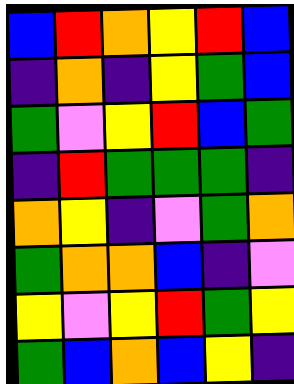[["blue", "red", "orange", "yellow", "red", "blue"], ["indigo", "orange", "indigo", "yellow", "green", "blue"], ["green", "violet", "yellow", "red", "blue", "green"], ["indigo", "red", "green", "green", "green", "indigo"], ["orange", "yellow", "indigo", "violet", "green", "orange"], ["green", "orange", "orange", "blue", "indigo", "violet"], ["yellow", "violet", "yellow", "red", "green", "yellow"], ["green", "blue", "orange", "blue", "yellow", "indigo"]]